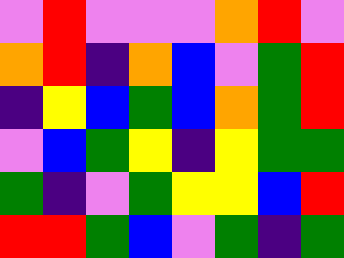[["violet", "red", "violet", "violet", "violet", "orange", "red", "violet"], ["orange", "red", "indigo", "orange", "blue", "violet", "green", "red"], ["indigo", "yellow", "blue", "green", "blue", "orange", "green", "red"], ["violet", "blue", "green", "yellow", "indigo", "yellow", "green", "green"], ["green", "indigo", "violet", "green", "yellow", "yellow", "blue", "red"], ["red", "red", "green", "blue", "violet", "green", "indigo", "green"]]